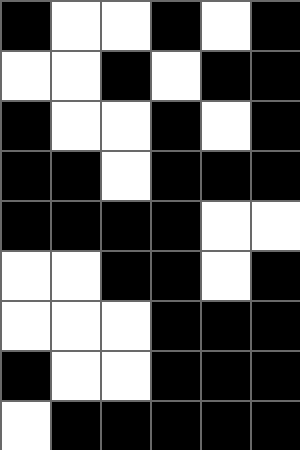[["black", "white", "white", "black", "white", "black"], ["white", "white", "black", "white", "black", "black"], ["black", "white", "white", "black", "white", "black"], ["black", "black", "white", "black", "black", "black"], ["black", "black", "black", "black", "white", "white"], ["white", "white", "black", "black", "white", "black"], ["white", "white", "white", "black", "black", "black"], ["black", "white", "white", "black", "black", "black"], ["white", "black", "black", "black", "black", "black"]]